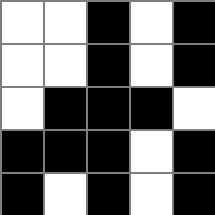[["white", "white", "black", "white", "black"], ["white", "white", "black", "white", "black"], ["white", "black", "black", "black", "white"], ["black", "black", "black", "white", "black"], ["black", "white", "black", "white", "black"]]